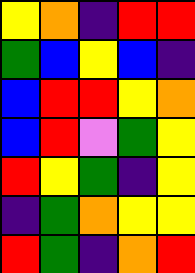[["yellow", "orange", "indigo", "red", "red"], ["green", "blue", "yellow", "blue", "indigo"], ["blue", "red", "red", "yellow", "orange"], ["blue", "red", "violet", "green", "yellow"], ["red", "yellow", "green", "indigo", "yellow"], ["indigo", "green", "orange", "yellow", "yellow"], ["red", "green", "indigo", "orange", "red"]]